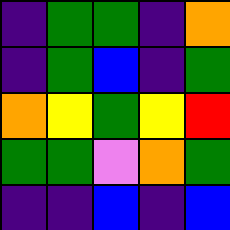[["indigo", "green", "green", "indigo", "orange"], ["indigo", "green", "blue", "indigo", "green"], ["orange", "yellow", "green", "yellow", "red"], ["green", "green", "violet", "orange", "green"], ["indigo", "indigo", "blue", "indigo", "blue"]]